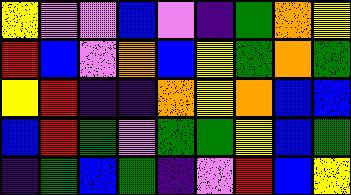[["yellow", "violet", "violet", "blue", "violet", "indigo", "green", "orange", "yellow"], ["red", "blue", "violet", "orange", "blue", "yellow", "green", "orange", "green"], ["yellow", "red", "indigo", "indigo", "orange", "yellow", "orange", "blue", "blue"], ["blue", "red", "green", "violet", "green", "green", "yellow", "blue", "green"], ["indigo", "green", "blue", "green", "indigo", "violet", "red", "blue", "yellow"]]